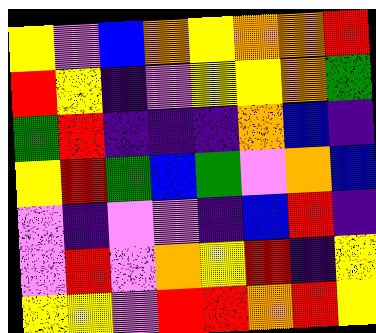[["yellow", "violet", "blue", "orange", "yellow", "orange", "orange", "red"], ["red", "yellow", "indigo", "violet", "yellow", "yellow", "orange", "green"], ["green", "red", "indigo", "indigo", "indigo", "orange", "blue", "indigo"], ["yellow", "red", "green", "blue", "green", "violet", "orange", "blue"], ["violet", "indigo", "violet", "violet", "indigo", "blue", "red", "indigo"], ["violet", "red", "violet", "orange", "yellow", "red", "indigo", "yellow"], ["yellow", "yellow", "violet", "red", "red", "orange", "red", "yellow"]]